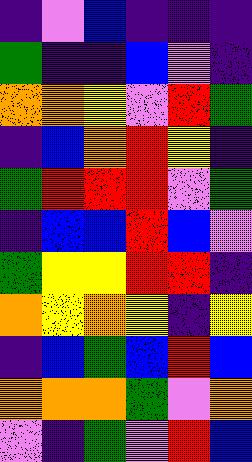[["indigo", "violet", "blue", "indigo", "indigo", "indigo"], ["green", "indigo", "indigo", "blue", "violet", "indigo"], ["orange", "orange", "yellow", "violet", "red", "green"], ["indigo", "blue", "orange", "red", "yellow", "indigo"], ["green", "red", "red", "red", "violet", "green"], ["indigo", "blue", "blue", "red", "blue", "violet"], ["green", "yellow", "yellow", "red", "red", "indigo"], ["orange", "yellow", "orange", "yellow", "indigo", "yellow"], ["indigo", "blue", "green", "blue", "red", "blue"], ["orange", "orange", "orange", "green", "violet", "orange"], ["violet", "indigo", "green", "violet", "red", "blue"]]